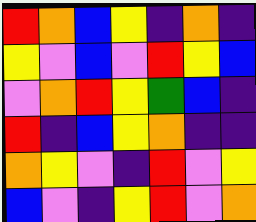[["red", "orange", "blue", "yellow", "indigo", "orange", "indigo"], ["yellow", "violet", "blue", "violet", "red", "yellow", "blue"], ["violet", "orange", "red", "yellow", "green", "blue", "indigo"], ["red", "indigo", "blue", "yellow", "orange", "indigo", "indigo"], ["orange", "yellow", "violet", "indigo", "red", "violet", "yellow"], ["blue", "violet", "indigo", "yellow", "red", "violet", "orange"]]